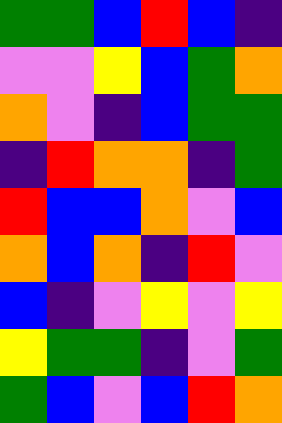[["green", "green", "blue", "red", "blue", "indigo"], ["violet", "violet", "yellow", "blue", "green", "orange"], ["orange", "violet", "indigo", "blue", "green", "green"], ["indigo", "red", "orange", "orange", "indigo", "green"], ["red", "blue", "blue", "orange", "violet", "blue"], ["orange", "blue", "orange", "indigo", "red", "violet"], ["blue", "indigo", "violet", "yellow", "violet", "yellow"], ["yellow", "green", "green", "indigo", "violet", "green"], ["green", "blue", "violet", "blue", "red", "orange"]]